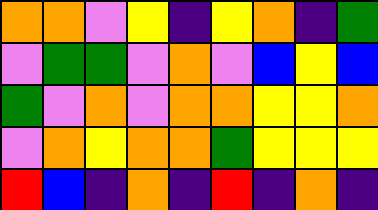[["orange", "orange", "violet", "yellow", "indigo", "yellow", "orange", "indigo", "green"], ["violet", "green", "green", "violet", "orange", "violet", "blue", "yellow", "blue"], ["green", "violet", "orange", "violet", "orange", "orange", "yellow", "yellow", "orange"], ["violet", "orange", "yellow", "orange", "orange", "green", "yellow", "yellow", "yellow"], ["red", "blue", "indigo", "orange", "indigo", "red", "indigo", "orange", "indigo"]]